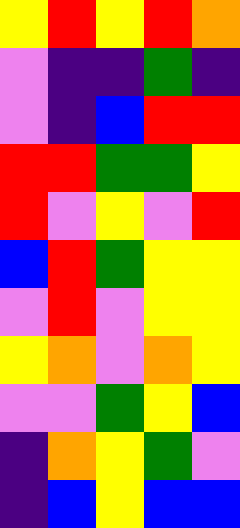[["yellow", "red", "yellow", "red", "orange"], ["violet", "indigo", "indigo", "green", "indigo"], ["violet", "indigo", "blue", "red", "red"], ["red", "red", "green", "green", "yellow"], ["red", "violet", "yellow", "violet", "red"], ["blue", "red", "green", "yellow", "yellow"], ["violet", "red", "violet", "yellow", "yellow"], ["yellow", "orange", "violet", "orange", "yellow"], ["violet", "violet", "green", "yellow", "blue"], ["indigo", "orange", "yellow", "green", "violet"], ["indigo", "blue", "yellow", "blue", "blue"]]